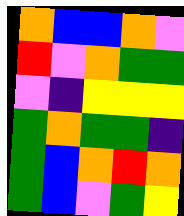[["orange", "blue", "blue", "orange", "violet"], ["red", "violet", "orange", "green", "green"], ["violet", "indigo", "yellow", "yellow", "yellow"], ["green", "orange", "green", "green", "indigo"], ["green", "blue", "orange", "red", "orange"], ["green", "blue", "violet", "green", "yellow"]]